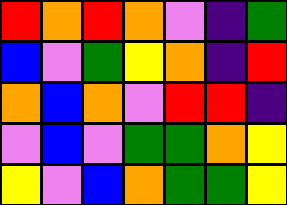[["red", "orange", "red", "orange", "violet", "indigo", "green"], ["blue", "violet", "green", "yellow", "orange", "indigo", "red"], ["orange", "blue", "orange", "violet", "red", "red", "indigo"], ["violet", "blue", "violet", "green", "green", "orange", "yellow"], ["yellow", "violet", "blue", "orange", "green", "green", "yellow"]]